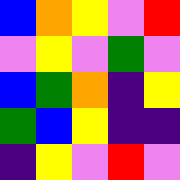[["blue", "orange", "yellow", "violet", "red"], ["violet", "yellow", "violet", "green", "violet"], ["blue", "green", "orange", "indigo", "yellow"], ["green", "blue", "yellow", "indigo", "indigo"], ["indigo", "yellow", "violet", "red", "violet"]]